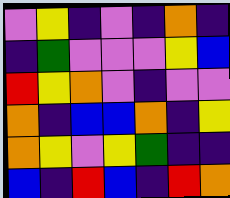[["violet", "yellow", "indigo", "violet", "indigo", "orange", "indigo"], ["indigo", "green", "violet", "violet", "violet", "yellow", "blue"], ["red", "yellow", "orange", "violet", "indigo", "violet", "violet"], ["orange", "indigo", "blue", "blue", "orange", "indigo", "yellow"], ["orange", "yellow", "violet", "yellow", "green", "indigo", "indigo"], ["blue", "indigo", "red", "blue", "indigo", "red", "orange"]]